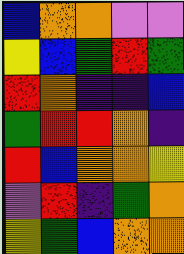[["blue", "orange", "orange", "violet", "violet"], ["yellow", "blue", "green", "red", "green"], ["red", "orange", "indigo", "indigo", "blue"], ["green", "red", "red", "orange", "indigo"], ["red", "blue", "orange", "orange", "yellow"], ["violet", "red", "indigo", "green", "orange"], ["yellow", "green", "blue", "orange", "orange"]]